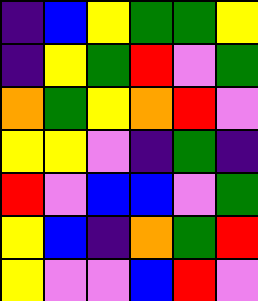[["indigo", "blue", "yellow", "green", "green", "yellow"], ["indigo", "yellow", "green", "red", "violet", "green"], ["orange", "green", "yellow", "orange", "red", "violet"], ["yellow", "yellow", "violet", "indigo", "green", "indigo"], ["red", "violet", "blue", "blue", "violet", "green"], ["yellow", "blue", "indigo", "orange", "green", "red"], ["yellow", "violet", "violet", "blue", "red", "violet"]]